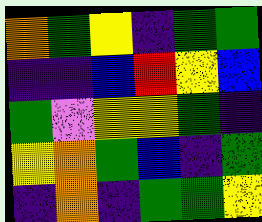[["orange", "green", "yellow", "indigo", "green", "green"], ["indigo", "indigo", "blue", "red", "yellow", "blue"], ["green", "violet", "yellow", "yellow", "green", "indigo"], ["yellow", "orange", "green", "blue", "indigo", "green"], ["indigo", "orange", "indigo", "green", "green", "yellow"]]